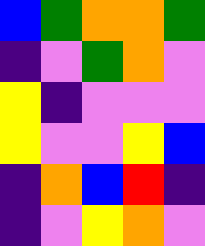[["blue", "green", "orange", "orange", "green"], ["indigo", "violet", "green", "orange", "violet"], ["yellow", "indigo", "violet", "violet", "violet"], ["yellow", "violet", "violet", "yellow", "blue"], ["indigo", "orange", "blue", "red", "indigo"], ["indigo", "violet", "yellow", "orange", "violet"]]